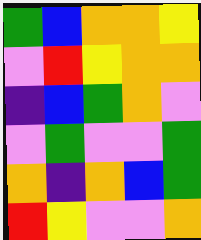[["green", "blue", "orange", "orange", "yellow"], ["violet", "red", "yellow", "orange", "orange"], ["indigo", "blue", "green", "orange", "violet"], ["violet", "green", "violet", "violet", "green"], ["orange", "indigo", "orange", "blue", "green"], ["red", "yellow", "violet", "violet", "orange"]]